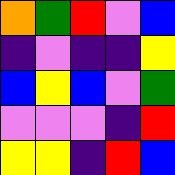[["orange", "green", "red", "violet", "blue"], ["indigo", "violet", "indigo", "indigo", "yellow"], ["blue", "yellow", "blue", "violet", "green"], ["violet", "violet", "violet", "indigo", "red"], ["yellow", "yellow", "indigo", "red", "blue"]]